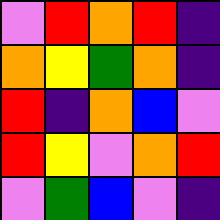[["violet", "red", "orange", "red", "indigo"], ["orange", "yellow", "green", "orange", "indigo"], ["red", "indigo", "orange", "blue", "violet"], ["red", "yellow", "violet", "orange", "red"], ["violet", "green", "blue", "violet", "indigo"]]